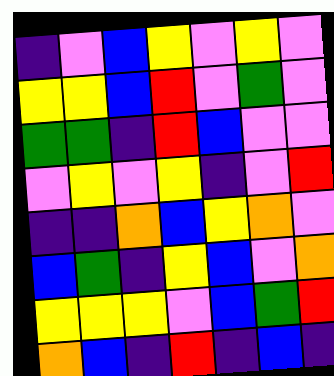[["indigo", "violet", "blue", "yellow", "violet", "yellow", "violet"], ["yellow", "yellow", "blue", "red", "violet", "green", "violet"], ["green", "green", "indigo", "red", "blue", "violet", "violet"], ["violet", "yellow", "violet", "yellow", "indigo", "violet", "red"], ["indigo", "indigo", "orange", "blue", "yellow", "orange", "violet"], ["blue", "green", "indigo", "yellow", "blue", "violet", "orange"], ["yellow", "yellow", "yellow", "violet", "blue", "green", "red"], ["orange", "blue", "indigo", "red", "indigo", "blue", "indigo"]]